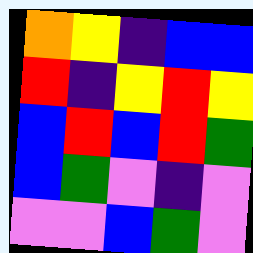[["orange", "yellow", "indigo", "blue", "blue"], ["red", "indigo", "yellow", "red", "yellow"], ["blue", "red", "blue", "red", "green"], ["blue", "green", "violet", "indigo", "violet"], ["violet", "violet", "blue", "green", "violet"]]